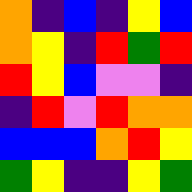[["orange", "indigo", "blue", "indigo", "yellow", "blue"], ["orange", "yellow", "indigo", "red", "green", "red"], ["red", "yellow", "blue", "violet", "violet", "indigo"], ["indigo", "red", "violet", "red", "orange", "orange"], ["blue", "blue", "blue", "orange", "red", "yellow"], ["green", "yellow", "indigo", "indigo", "yellow", "green"]]